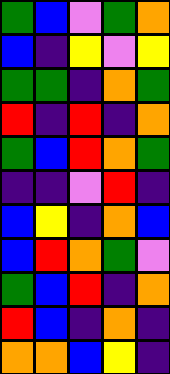[["green", "blue", "violet", "green", "orange"], ["blue", "indigo", "yellow", "violet", "yellow"], ["green", "green", "indigo", "orange", "green"], ["red", "indigo", "red", "indigo", "orange"], ["green", "blue", "red", "orange", "green"], ["indigo", "indigo", "violet", "red", "indigo"], ["blue", "yellow", "indigo", "orange", "blue"], ["blue", "red", "orange", "green", "violet"], ["green", "blue", "red", "indigo", "orange"], ["red", "blue", "indigo", "orange", "indigo"], ["orange", "orange", "blue", "yellow", "indigo"]]